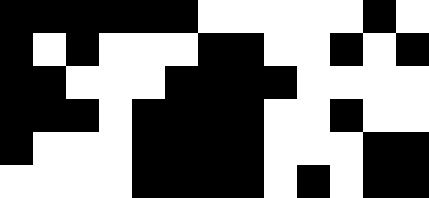[["black", "black", "black", "black", "black", "black", "white", "white", "white", "white", "white", "black", "white"], ["black", "white", "black", "white", "white", "white", "black", "black", "white", "white", "black", "white", "black"], ["black", "black", "white", "white", "white", "black", "black", "black", "black", "white", "white", "white", "white"], ["black", "black", "black", "white", "black", "black", "black", "black", "white", "white", "black", "white", "white"], ["black", "white", "white", "white", "black", "black", "black", "black", "white", "white", "white", "black", "black"], ["white", "white", "white", "white", "black", "black", "black", "black", "white", "black", "white", "black", "black"]]